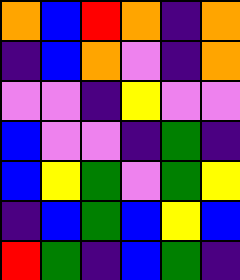[["orange", "blue", "red", "orange", "indigo", "orange"], ["indigo", "blue", "orange", "violet", "indigo", "orange"], ["violet", "violet", "indigo", "yellow", "violet", "violet"], ["blue", "violet", "violet", "indigo", "green", "indigo"], ["blue", "yellow", "green", "violet", "green", "yellow"], ["indigo", "blue", "green", "blue", "yellow", "blue"], ["red", "green", "indigo", "blue", "green", "indigo"]]